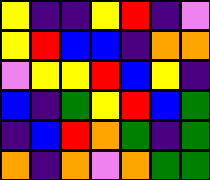[["yellow", "indigo", "indigo", "yellow", "red", "indigo", "violet"], ["yellow", "red", "blue", "blue", "indigo", "orange", "orange"], ["violet", "yellow", "yellow", "red", "blue", "yellow", "indigo"], ["blue", "indigo", "green", "yellow", "red", "blue", "green"], ["indigo", "blue", "red", "orange", "green", "indigo", "green"], ["orange", "indigo", "orange", "violet", "orange", "green", "green"]]